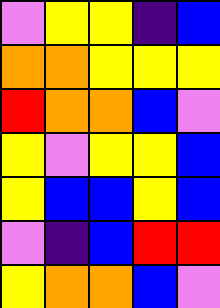[["violet", "yellow", "yellow", "indigo", "blue"], ["orange", "orange", "yellow", "yellow", "yellow"], ["red", "orange", "orange", "blue", "violet"], ["yellow", "violet", "yellow", "yellow", "blue"], ["yellow", "blue", "blue", "yellow", "blue"], ["violet", "indigo", "blue", "red", "red"], ["yellow", "orange", "orange", "blue", "violet"]]